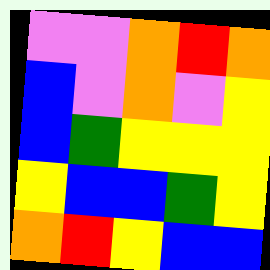[["violet", "violet", "orange", "red", "orange"], ["blue", "violet", "orange", "violet", "yellow"], ["blue", "green", "yellow", "yellow", "yellow"], ["yellow", "blue", "blue", "green", "yellow"], ["orange", "red", "yellow", "blue", "blue"]]